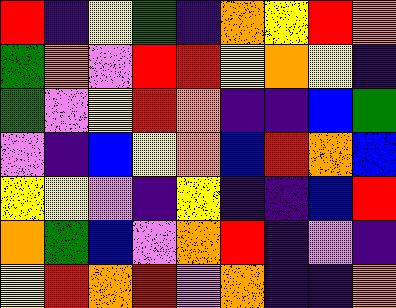[["red", "indigo", "yellow", "green", "indigo", "orange", "yellow", "red", "orange"], ["green", "orange", "violet", "red", "red", "yellow", "orange", "yellow", "indigo"], ["green", "violet", "yellow", "red", "orange", "indigo", "indigo", "blue", "green"], ["violet", "indigo", "blue", "yellow", "orange", "blue", "red", "orange", "blue"], ["yellow", "yellow", "violet", "indigo", "yellow", "indigo", "indigo", "blue", "red"], ["orange", "green", "blue", "violet", "orange", "red", "indigo", "violet", "indigo"], ["yellow", "red", "orange", "red", "violet", "orange", "indigo", "indigo", "orange"]]